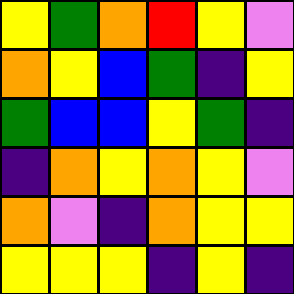[["yellow", "green", "orange", "red", "yellow", "violet"], ["orange", "yellow", "blue", "green", "indigo", "yellow"], ["green", "blue", "blue", "yellow", "green", "indigo"], ["indigo", "orange", "yellow", "orange", "yellow", "violet"], ["orange", "violet", "indigo", "orange", "yellow", "yellow"], ["yellow", "yellow", "yellow", "indigo", "yellow", "indigo"]]